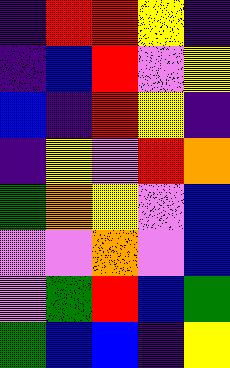[["indigo", "red", "red", "yellow", "indigo"], ["indigo", "blue", "red", "violet", "yellow"], ["blue", "indigo", "red", "yellow", "indigo"], ["indigo", "yellow", "violet", "red", "orange"], ["green", "orange", "yellow", "violet", "blue"], ["violet", "violet", "orange", "violet", "blue"], ["violet", "green", "red", "blue", "green"], ["green", "blue", "blue", "indigo", "yellow"]]